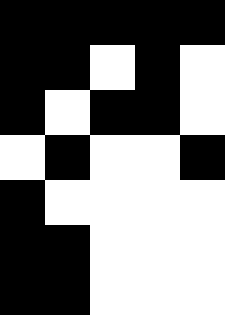[["black", "black", "black", "black", "black"], ["black", "black", "white", "black", "white"], ["black", "white", "black", "black", "white"], ["white", "black", "white", "white", "black"], ["black", "white", "white", "white", "white"], ["black", "black", "white", "white", "white"], ["black", "black", "white", "white", "white"]]